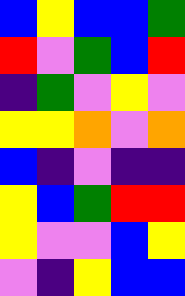[["blue", "yellow", "blue", "blue", "green"], ["red", "violet", "green", "blue", "red"], ["indigo", "green", "violet", "yellow", "violet"], ["yellow", "yellow", "orange", "violet", "orange"], ["blue", "indigo", "violet", "indigo", "indigo"], ["yellow", "blue", "green", "red", "red"], ["yellow", "violet", "violet", "blue", "yellow"], ["violet", "indigo", "yellow", "blue", "blue"]]